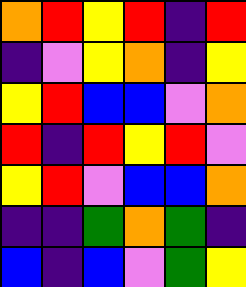[["orange", "red", "yellow", "red", "indigo", "red"], ["indigo", "violet", "yellow", "orange", "indigo", "yellow"], ["yellow", "red", "blue", "blue", "violet", "orange"], ["red", "indigo", "red", "yellow", "red", "violet"], ["yellow", "red", "violet", "blue", "blue", "orange"], ["indigo", "indigo", "green", "orange", "green", "indigo"], ["blue", "indigo", "blue", "violet", "green", "yellow"]]